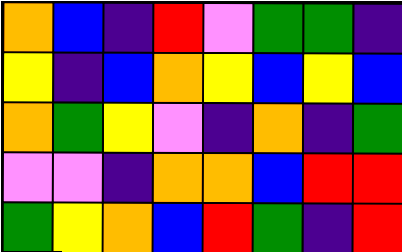[["orange", "blue", "indigo", "red", "violet", "green", "green", "indigo"], ["yellow", "indigo", "blue", "orange", "yellow", "blue", "yellow", "blue"], ["orange", "green", "yellow", "violet", "indigo", "orange", "indigo", "green"], ["violet", "violet", "indigo", "orange", "orange", "blue", "red", "red"], ["green", "yellow", "orange", "blue", "red", "green", "indigo", "red"]]